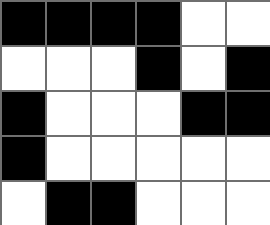[["black", "black", "black", "black", "white", "white"], ["white", "white", "white", "black", "white", "black"], ["black", "white", "white", "white", "black", "black"], ["black", "white", "white", "white", "white", "white"], ["white", "black", "black", "white", "white", "white"]]